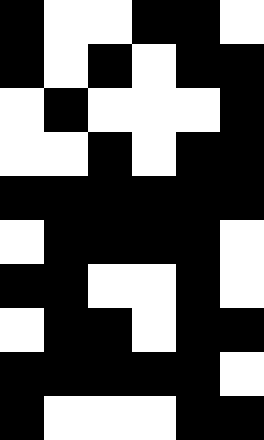[["black", "white", "white", "black", "black", "white"], ["black", "white", "black", "white", "black", "black"], ["white", "black", "white", "white", "white", "black"], ["white", "white", "black", "white", "black", "black"], ["black", "black", "black", "black", "black", "black"], ["white", "black", "black", "black", "black", "white"], ["black", "black", "white", "white", "black", "white"], ["white", "black", "black", "white", "black", "black"], ["black", "black", "black", "black", "black", "white"], ["black", "white", "white", "white", "black", "black"]]